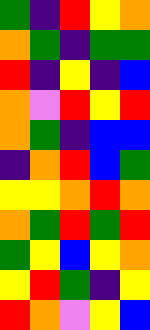[["green", "indigo", "red", "yellow", "orange"], ["orange", "green", "indigo", "green", "green"], ["red", "indigo", "yellow", "indigo", "blue"], ["orange", "violet", "red", "yellow", "red"], ["orange", "green", "indigo", "blue", "blue"], ["indigo", "orange", "red", "blue", "green"], ["yellow", "yellow", "orange", "red", "orange"], ["orange", "green", "red", "green", "red"], ["green", "yellow", "blue", "yellow", "orange"], ["yellow", "red", "green", "indigo", "yellow"], ["red", "orange", "violet", "yellow", "blue"]]